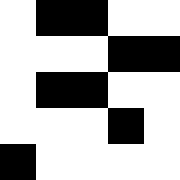[["white", "black", "black", "white", "white"], ["white", "white", "white", "black", "black"], ["white", "black", "black", "white", "white"], ["white", "white", "white", "black", "white"], ["black", "white", "white", "white", "white"]]